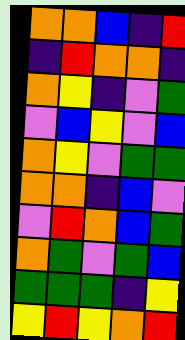[["orange", "orange", "blue", "indigo", "red"], ["indigo", "red", "orange", "orange", "indigo"], ["orange", "yellow", "indigo", "violet", "green"], ["violet", "blue", "yellow", "violet", "blue"], ["orange", "yellow", "violet", "green", "green"], ["orange", "orange", "indigo", "blue", "violet"], ["violet", "red", "orange", "blue", "green"], ["orange", "green", "violet", "green", "blue"], ["green", "green", "green", "indigo", "yellow"], ["yellow", "red", "yellow", "orange", "red"]]